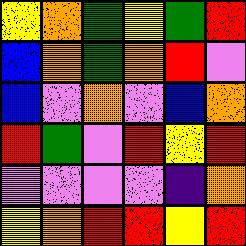[["yellow", "orange", "green", "yellow", "green", "red"], ["blue", "orange", "green", "orange", "red", "violet"], ["blue", "violet", "orange", "violet", "blue", "orange"], ["red", "green", "violet", "red", "yellow", "red"], ["violet", "violet", "violet", "violet", "indigo", "orange"], ["yellow", "orange", "red", "red", "yellow", "red"]]